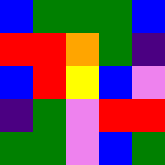[["blue", "green", "green", "green", "blue"], ["red", "red", "orange", "green", "indigo"], ["blue", "red", "yellow", "blue", "violet"], ["indigo", "green", "violet", "red", "red"], ["green", "green", "violet", "blue", "green"]]